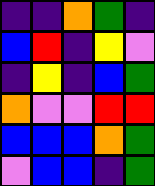[["indigo", "indigo", "orange", "green", "indigo"], ["blue", "red", "indigo", "yellow", "violet"], ["indigo", "yellow", "indigo", "blue", "green"], ["orange", "violet", "violet", "red", "red"], ["blue", "blue", "blue", "orange", "green"], ["violet", "blue", "blue", "indigo", "green"]]